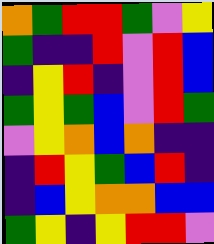[["orange", "green", "red", "red", "green", "violet", "yellow"], ["green", "indigo", "indigo", "red", "violet", "red", "blue"], ["indigo", "yellow", "red", "indigo", "violet", "red", "blue"], ["green", "yellow", "green", "blue", "violet", "red", "green"], ["violet", "yellow", "orange", "blue", "orange", "indigo", "indigo"], ["indigo", "red", "yellow", "green", "blue", "red", "indigo"], ["indigo", "blue", "yellow", "orange", "orange", "blue", "blue"], ["green", "yellow", "indigo", "yellow", "red", "red", "violet"]]